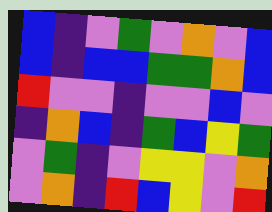[["blue", "indigo", "violet", "green", "violet", "orange", "violet", "blue"], ["blue", "indigo", "blue", "blue", "green", "green", "orange", "blue"], ["red", "violet", "violet", "indigo", "violet", "violet", "blue", "violet"], ["indigo", "orange", "blue", "indigo", "green", "blue", "yellow", "green"], ["violet", "green", "indigo", "violet", "yellow", "yellow", "violet", "orange"], ["violet", "orange", "indigo", "red", "blue", "yellow", "violet", "red"]]